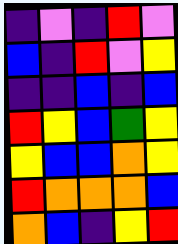[["indigo", "violet", "indigo", "red", "violet"], ["blue", "indigo", "red", "violet", "yellow"], ["indigo", "indigo", "blue", "indigo", "blue"], ["red", "yellow", "blue", "green", "yellow"], ["yellow", "blue", "blue", "orange", "yellow"], ["red", "orange", "orange", "orange", "blue"], ["orange", "blue", "indigo", "yellow", "red"]]